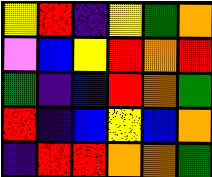[["yellow", "red", "indigo", "yellow", "green", "orange"], ["violet", "blue", "yellow", "red", "orange", "red"], ["green", "indigo", "blue", "red", "orange", "green"], ["red", "indigo", "blue", "yellow", "blue", "orange"], ["indigo", "red", "red", "orange", "orange", "green"]]